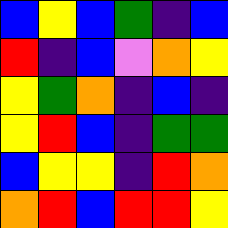[["blue", "yellow", "blue", "green", "indigo", "blue"], ["red", "indigo", "blue", "violet", "orange", "yellow"], ["yellow", "green", "orange", "indigo", "blue", "indigo"], ["yellow", "red", "blue", "indigo", "green", "green"], ["blue", "yellow", "yellow", "indigo", "red", "orange"], ["orange", "red", "blue", "red", "red", "yellow"]]